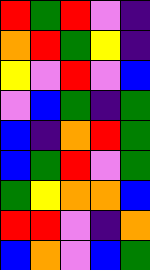[["red", "green", "red", "violet", "indigo"], ["orange", "red", "green", "yellow", "indigo"], ["yellow", "violet", "red", "violet", "blue"], ["violet", "blue", "green", "indigo", "green"], ["blue", "indigo", "orange", "red", "green"], ["blue", "green", "red", "violet", "green"], ["green", "yellow", "orange", "orange", "blue"], ["red", "red", "violet", "indigo", "orange"], ["blue", "orange", "violet", "blue", "green"]]